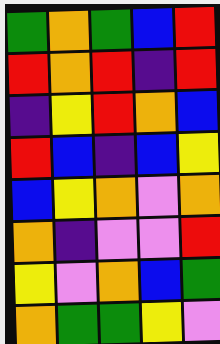[["green", "orange", "green", "blue", "red"], ["red", "orange", "red", "indigo", "red"], ["indigo", "yellow", "red", "orange", "blue"], ["red", "blue", "indigo", "blue", "yellow"], ["blue", "yellow", "orange", "violet", "orange"], ["orange", "indigo", "violet", "violet", "red"], ["yellow", "violet", "orange", "blue", "green"], ["orange", "green", "green", "yellow", "violet"]]